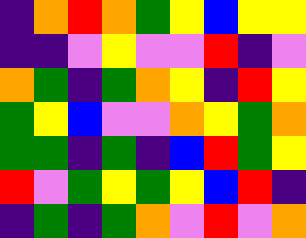[["indigo", "orange", "red", "orange", "green", "yellow", "blue", "yellow", "yellow"], ["indigo", "indigo", "violet", "yellow", "violet", "violet", "red", "indigo", "violet"], ["orange", "green", "indigo", "green", "orange", "yellow", "indigo", "red", "yellow"], ["green", "yellow", "blue", "violet", "violet", "orange", "yellow", "green", "orange"], ["green", "green", "indigo", "green", "indigo", "blue", "red", "green", "yellow"], ["red", "violet", "green", "yellow", "green", "yellow", "blue", "red", "indigo"], ["indigo", "green", "indigo", "green", "orange", "violet", "red", "violet", "orange"]]